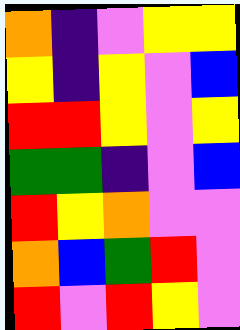[["orange", "indigo", "violet", "yellow", "yellow"], ["yellow", "indigo", "yellow", "violet", "blue"], ["red", "red", "yellow", "violet", "yellow"], ["green", "green", "indigo", "violet", "blue"], ["red", "yellow", "orange", "violet", "violet"], ["orange", "blue", "green", "red", "violet"], ["red", "violet", "red", "yellow", "violet"]]